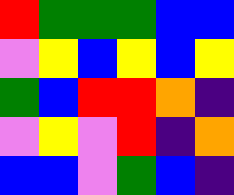[["red", "green", "green", "green", "blue", "blue"], ["violet", "yellow", "blue", "yellow", "blue", "yellow"], ["green", "blue", "red", "red", "orange", "indigo"], ["violet", "yellow", "violet", "red", "indigo", "orange"], ["blue", "blue", "violet", "green", "blue", "indigo"]]